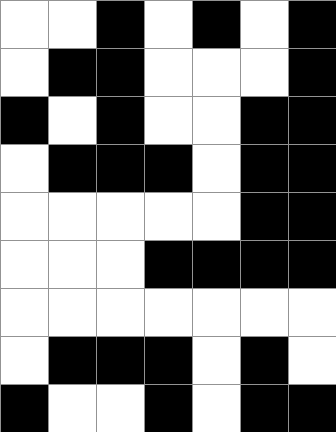[["white", "white", "black", "white", "black", "white", "black"], ["white", "black", "black", "white", "white", "white", "black"], ["black", "white", "black", "white", "white", "black", "black"], ["white", "black", "black", "black", "white", "black", "black"], ["white", "white", "white", "white", "white", "black", "black"], ["white", "white", "white", "black", "black", "black", "black"], ["white", "white", "white", "white", "white", "white", "white"], ["white", "black", "black", "black", "white", "black", "white"], ["black", "white", "white", "black", "white", "black", "black"]]